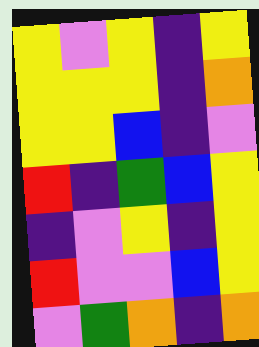[["yellow", "violet", "yellow", "indigo", "yellow"], ["yellow", "yellow", "yellow", "indigo", "orange"], ["yellow", "yellow", "blue", "indigo", "violet"], ["red", "indigo", "green", "blue", "yellow"], ["indigo", "violet", "yellow", "indigo", "yellow"], ["red", "violet", "violet", "blue", "yellow"], ["violet", "green", "orange", "indigo", "orange"]]